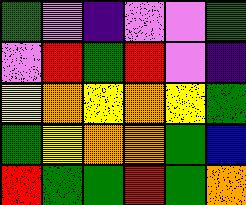[["green", "violet", "indigo", "violet", "violet", "green"], ["violet", "red", "green", "red", "violet", "indigo"], ["yellow", "orange", "yellow", "orange", "yellow", "green"], ["green", "yellow", "orange", "orange", "green", "blue"], ["red", "green", "green", "red", "green", "orange"]]